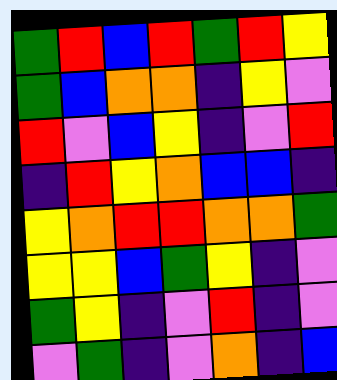[["green", "red", "blue", "red", "green", "red", "yellow"], ["green", "blue", "orange", "orange", "indigo", "yellow", "violet"], ["red", "violet", "blue", "yellow", "indigo", "violet", "red"], ["indigo", "red", "yellow", "orange", "blue", "blue", "indigo"], ["yellow", "orange", "red", "red", "orange", "orange", "green"], ["yellow", "yellow", "blue", "green", "yellow", "indigo", "violet"], ["green", "yellow", "indigo", "violet", "red", "indigo", "violet"], ["violet", "green", "indigo", "violet", "orange", "indigo", "blue"]]